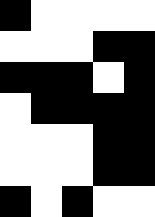[["black", "white", "white", "white", "white"], ["white", "white", "white", "black", "black"], ["black", "black", "black", "white", "black"], ["white", "black", "black", "black", "black"], ["white", "white", "white", "black", "black"], ["white", "white", "white", "black", "black"], ["black", "white", "black", "white", "white"]]